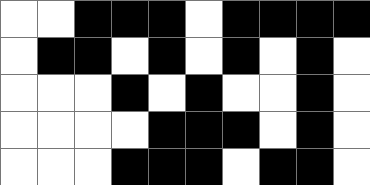[["white", "white", "black", "black", "black", "white", "black", "black", "black", "black"], ["white", "black", "black", "white", "black", "white", "black", "white", "black", "white"], ["white", "white", "white", "black", "white", "black", "white", "white", "black", "white"], ["white", "white", "white", "white", "black", "black", "black", "white", "black", "white"], ["white", "white", "white", "black", "black", "black", "white", "black", "black", "white"]]